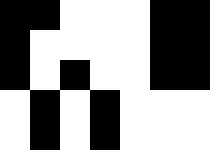[["black", "black", "white", "white", "white", "black", "black"], ["black", "white", "white", "white", "white", "black", "black"], ["black", "white", "black", "white", "white", "black", "black"], ["white", "black", "white", "black", "white", "white", "white"], ["white", "black", "white", "black", "white", "white", "white"]]